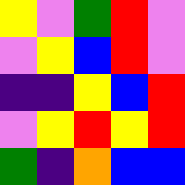[["yellow", "violet", "green", "red", "violet"], ["violet", "yellow", "blue", "red", "violet"], ["indigo", "indigo", "yellow", "blue", "red"], ["violet", "yellow", "red", "yellow", "red"], ["green", "indigo", "orange", "blue", "blue"]]